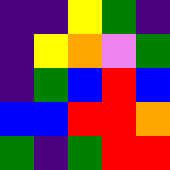[["indigo", "indigo", "yellow", "green", "indigo"], ["indigo", "yellow", "orange", "violet", "green"], ["indigo", "green", "blue", "red", "blue"], ["blue", "blue", "red", "red", "orange"], ["green", "indigo", "green", "red", "red"]]